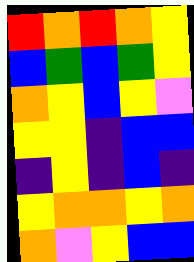[["red", "orange", "red", "orange", "yellow"], ["blue", "green", "blue", "green", "yellow"], ["orange", "yellow", "blue", "yellow", "violet"], ["yellow", "yellow", "indigo", "blue", "blue"], ["indigo", "yellow", "indigo", "blue", "indigo"], ["yellow", "orange", "orange", "yellow", "orange"], ["orange", "violet", "yellow", "blue", "blue"]]